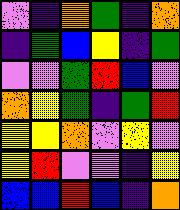[["violet", "indigo", "orange", "green", "indigo", "orange"], ["indigo", "green", "blue", "yellow", "indigo", "green"], ["violet", "violet", "green", "red", "blue", "violet"], ["orange", "yellow", "green", "indigo", "green", "red"], ["yellow", "yellow", "orange", "violet", "yellow", "violet"], ["yellow", "red", "violet", "violet", "indigo", "yellow"], ["blue", "blue", "red", "blue", "indigo", "orange"]]